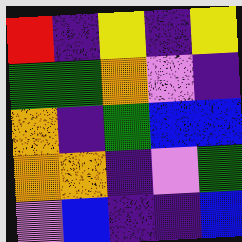[["red", "indigo", "yellow", "indigo", "yellow"], ["green", "green", "orange", "violet", "indigo"], ["orange", "indigo", "green", "blue", "blue"], ["orange", "orange", "indigo", "violet", "green"], ["violet", "blue", "indigo", "indigo", "blue"]]